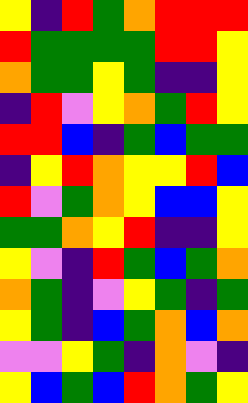[["yellow", "indigo", "red", "green", "orange", "red", "red", "red"], ["red", "green", "green", "green", "green", "red", "red", "yellow"], ["orange", "green", "green", "yellow", "green", "indigo", "indigo", "yellow"], ["indigo", "red", "violet", "yellow", "orange", "green", "red", "yellow"], ["red", "red", "blue", "indigo", "green", "blue", "green", "green"], ["indigo", "yellow", "red", "orange", "yellow", "yellow", "red", "blue"], ["red", "violet", "green", "orange", "yellow", "blue", "blue", "yellow"], ["green", "green", "orange", "yellow", "red", "indigo", "indigo", "yellow"], ["yellow", "violet", "indigo", "red", "green", "blue", "green", "orange"], ["orange", "green", "indigo", "violet", "yellow", "green", "indigo", "green"], ["yellow", "green", "indigo", "blue", "green", "orange", "blue", "orange"], ["violet", "violet", "yellow", "green", "indigo", "orange", "violet", "indigo"], ["yellow", "blue", "green", "blue", "red", "orange", "green", "yellow"]]